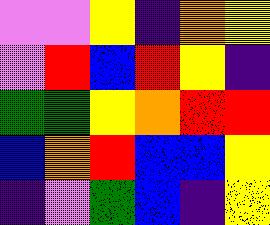[["violet", "violet", "yellow", "indigo", "orange", "yellow"], ["violet", "red", "blue", "red", "yellow", "indigo"], ["green", "green", "yellow", "orange", "red", "red"], ["blue", "orange", "red", "blue", "blue", "yellow"], ["indigo", "violet", "green", "blue", "indigo", "yellow"]]